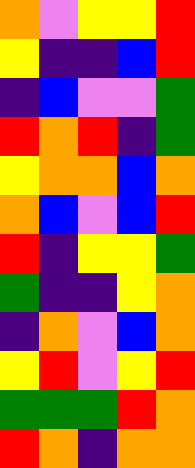[["orange", "violet", "yellow", "yellow", "red"], ["yellow", "indigo", "indigo", "blue", "red"], ["indigo", "blue", "violet", "violet", "green"], ["red", "orange", "red", "indigo", "green"], ["yellow", "orange", "orange", "blue", "orange"], ["orange", "blue", "violet", "blue", "red"], ["red", "indigo", "yellow", "yellow", "green"], ["green", "indigo", "indigo", "yellow", "orange"], ["indigo", "orange", "violet", "blue", "orange"], ["yellow", "red", "violet", "yellow", "red"], ["green", "green", "green", "red", "orange"], ["red", "orange", "indigo", "orange", "orange"]]